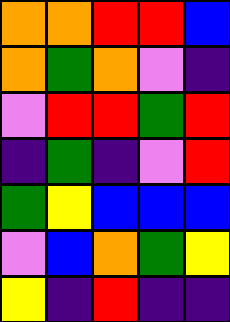[["orange", "orange", "red", "red", "blue"], ["orange", "green", "orange", "violet", "indigo"], ["violet", "red", "red", "green", "red"], ["indigo", "green", "indigo", "violet", "red"], ["green", "yellow", "blue", "blue", "blue"], ["violet", "blue", "orange", "green", "yellow"], ["yellow", "indigo", "red", "indigo", "indigo"]]